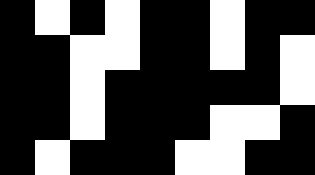[["black", "white", "black", "white", "black", "black", "white", "black", "black"], ["black", "black", "white", "white", "black", "black", "white", "black", "white"], ["black", "black", "white", "black", "black", "black", "black", "black", "white"], ["black", "black", "white", "black", "black", "black", "white", "white", "black"], ["black", "white", "black", "black", "black", "white", "white", "black", "black"]]